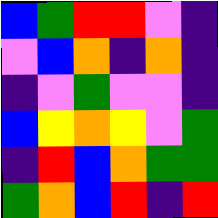[["blue", "green", "red", "red", "violet", "indigo"], ["violet", "blue", "orange", "indigo", "orange", "indigo"], ["indigo", "violet", "green", "violet", "violet", "indigo"], ["blue", "yellow", "orange", "yellow", "violet", "green"], ["indigo", "red", "blue", "orange", "green", "green"], ["green", "orange", "blue", "red", "indigo", "red"]]